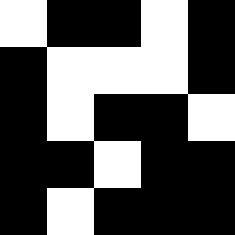[["white", "black", "black", "white", "black"], ["black", "white", "white", "white", "black"], ["black", "white", "black", "black", "white"], ["black", "black", "white", "black", "black"], ["black", "white", "black", "black", "black"]]